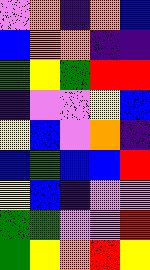[["violet", "orange", "indigo", "orange", "blue"], ["blue", "orange", "orange", "indigo", "indigo"], ["green", "yellow", "green", "red", "red"], ["indigo", "violet", "violet", "yellow", "blue"], ["yellow", "blue", "violet", "orange", "indigo"], ["blue", "green", "blue", "blue", "red"], ["yellow", "blue", "indigo", "violet", "violet"], ["green", "green", "violet", "violet", "red"], ["green", "yellow", "orange", "red", "yellow"]]